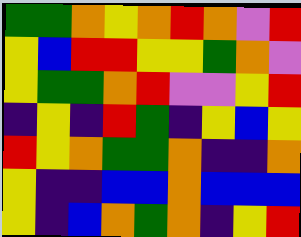[["green", "green", "orange", "yellow", "orange", "red", "orange", "violet", "red"], ["yellow", "blue", "red", "red", "yellow", "yellow", "green", "orange", "violet"], ["yellow", "green", "green", "orange", "red", "violet", "violet", "yellow", "red"], ["indigo", "yellow", "indigo", "red", "green", "indigo", "yellow", "blue", "yellow"], ["red", "yellow", "orange", "green", "green", "orange", "indigo", "indigo", "orange"], ["yellow", "indigo", "indigo", "blue", "blue", "orange", "blue", "blue", "blue"], ["yellow", "indigo", "blue", "orange", "green", "orange", "indigo", "yellow", "red"]]